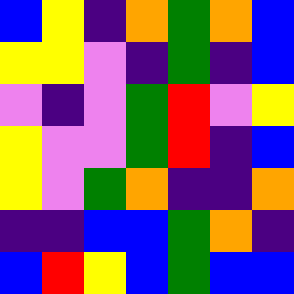[["blue", "yellow", "indigo", "orange", "green", "orange", "blue"], ["yellow", "yellow", "violet", "indigo", "green", "indigo", "blue"], ["violet", "indigo", "violet", "green", "red", "violet", "yellow"], ["yellow", "violet", "violet", "green", "red", "indigo", "blue"], ["yellow", "violet", "green", "orange", "indigo", "indigo", "orange"], ["indigo", "indigo", "blue", "blue", "green", "orange", "indigo"], ["blue", "red", "yellow", "blue", "green", "blue", "blue"]]